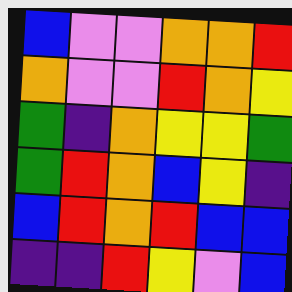[["blue", "violet", "violet", "orange", "orange", "red"], ["orange", "violet", "violet", "red", "orange", "yellow"], ["green", "indigo", "orange", "yellow", "yellow", "green"], ["green", "red", "orange", "blue", "yellow", "indigo"], ["blue", "red", "orange", "red", "blue", "blue"], ["indigo", "indigo", "red", "yellow", "violet", "blue"]]